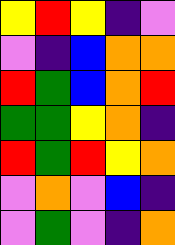[["yellow", "red", "yellow", "indigo", "violet"], ["violet", "indigo", "blue", "orange", "orange"], ["red", "green", "blue", "orange", "red"], ["green", "green", "yellow", "orange", "indigo"], ["red", "green", "red", "yellow", "orange"], ["violet", "orange", "violet", "blue", "indigo"], ["violet", "green", "violet", "indigo", "orange"]]